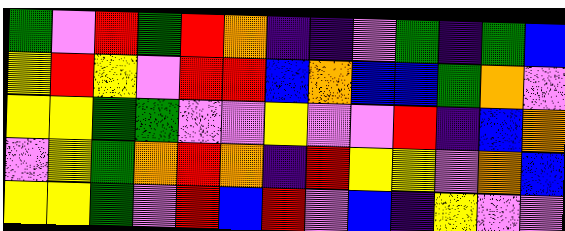[["green", "violet", "red", "green", "red", "orange", "indigo", "indigo", "violet", "green", "indigo", "green", "blue"], ["yellow", "red", "yellow", "violet", "red", "red", "blue", "orange", "blue", "blue", "green", "orange", "violet"], ["yellow", "yellow", "green", "green", "violet", "violet", "yellow", "violet", "violet", "red", "indigo", "blue", "orange"], ["violet", "yellow", "green", "orange", "red", "orange", "indigo", "red", "yellow", "yellow", "violet", "orange", "blue"], ["yellow", "yellow", "green", "violet", "red", "blue", "red", "violet", "blue", "indigo", "yellow", "violet", "violet"]]